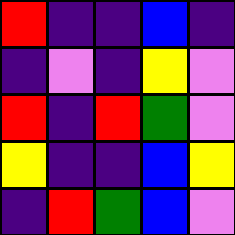[["red", "indigo", "indigo", "blue", "indigo"], ["indigo", "violet", "indigo", "yellow", "violet"], ["red", "indigo", "red", "green", "violet"], ["yellow", "indigo", "indigo", "blue", "yellow"], ["indigo", "red", "green", "blue", "violet"]]